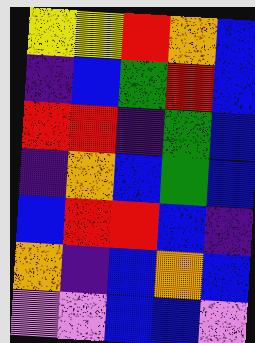[["yellow", "yellow", "red", "orange", "blue"], ["indigo", "blue", "green", "red", "blue"], ["red", "red", "indigo", "green", "blue"], ["indigo", "orange", "blue", "green", "blue"], ["blue", "red", "red", "blue", "indigo"], ["orange", "indigo", "blue", "orange", "blue"], ["violet", "violet", "blue", "blue", "violet"]]